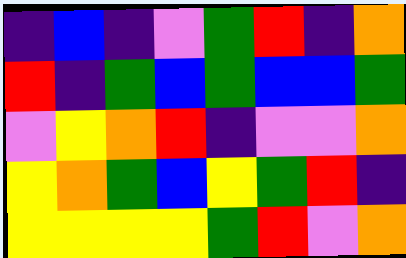[["indigo", "blue", "indigo", "violet", "green", "red", "indigo", "orange"], ["red", "indigo", "green", "blue", "green", "blue", "blue", "green"], ["violet", "yellow", "orange", "red", "indigo", "violet", "violet", "orange"], ["yellow", "orange", "green", "blue", "yellow", "green", "red", "indigo"], ["yellow", "yellow", "yellow", "yellow", "green", "red", "violet", "orange"]]